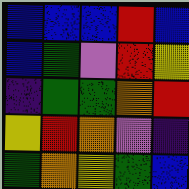[["blue", "blue", "blue", "red", "blue"], ["blue", "green", "violet", "red", "yellow"], ["indigo", "green", "green", "orange", "red"], ["yellow", "red", "orange", "violet", "indigo"], ["green", "orange", "yellow", "green", "blue"]]